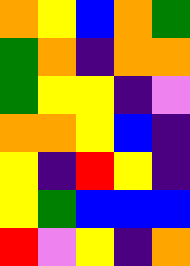[["orange", "yellow", "blue", "orange", "green"], ["green", "orange", "indigo", "orange", "orange"], ["green", "yellow", "yellow", "indigo", "violet"], ["orange", "orange", "yellow", "blue", "indigo"], ["yellow", "indigo", "red", "yellow", "indigo"], ["yellow", "green", "blue", "blue", "blue"], ["red", "violet", "yellow", "indigo", "orange"]]